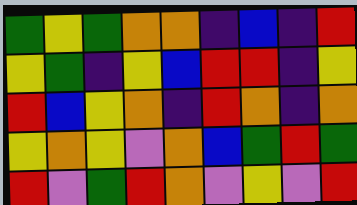[["green", "yellow", "green", "orange", "orange", "indigo", "blue", "indigo", "red"], ["yellow", "green", "indigo", "yellow", "blue", "red", "red", "indigo", "yellow"], ["red", "blue", "yellow", "orange", "indigo", "red", "orange", "indigo", "orange"], ["yellow", "orange", "yellow", "violet", "orange", "blue", "green", "red", "green"], ["red", "violet", "green", "red", "orange", "violet", "yellow", "violet", "red"]]